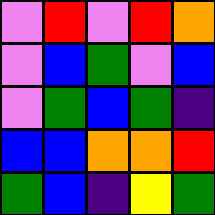[["violet", "red", "violet", "red", "orange"], ["violet", "blue", "green", "violet", "blue"], ["violet", "green", "blue", "green", "indigo"], ["blue", "blue", "orange", "orange", "red"], ["green", "blue", "indigo", "yellow", "green"]]